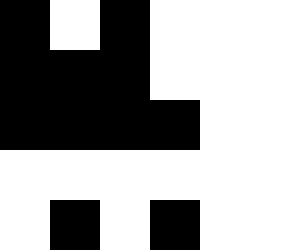[["black", "white", "black", "white", "white", "white"], ["black", "black", "black", "white", "white", "white"], ["black", "black", "black", "black", "white", "white"], ["white", "white", "white", "white", "white", "white"], ["white", "black", "white", "black", "white", "white"]]